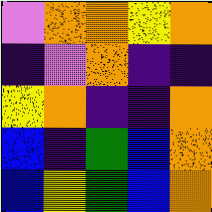[["violet", "orange", "orange", "yellow", "orange"], ["indigo", "violet", "orange", "indigo", "indigo"], ["yellow", "orange", "indigo", "indigo", "orange"], ["blue", "indigo", "green", "blue", "orange"], ["blue", "yellow", "green", "blue", "orange"]]